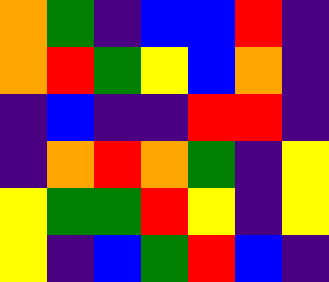[["orange", "green", "indigo", "blue", "blue", "red", "indigo"], ["orange", "red", "green", "yellow", "blue", "orange", "indigo"], ["indigo", "blue", "indigo", "indigo", "red", "red", "indigo"], ["indigo", "orange", "red", "orange", "green", "indigo", "yellow"], ["yellow", "green", "green", "red", "yellow", "indigo", "yellow"], ["yellow", "indigo", "blue", "green", "red", "blue", "indigo"]]